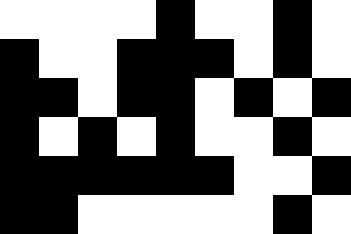[["white", "white", "white", "white", "black", "white", "white", "black", "white"], ["black", "white", "white", "black", "black", "black", "white", "black", "white"], ["black", "black", "white", "black", "black", "white", "black", "white", "black"], ["black", "white", "black", "white", "black", "white", "white", "black", "white"], ["black", "black", "black", "black", "black", "black", "white", "white", "black"], ["black", "black", "white", "white", "white", "white", "white", "black", "white"]]